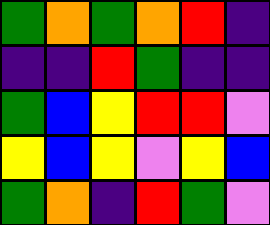[["green", "orange", "green", "orange", "red", "indigo"], ["indigo", "indigo", "red", "green", "indigo", "indigo"], ["green", "blue", "yellow", "red", "red", "violet"], ["yellow", "blue", "yellow", "violet", "yellow", "blue"], ["green", "orange", "indigo", "red", "green", "violet"]]